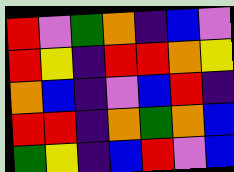[["red", "violet", "green", "orange", "indigo", "blue", "violet"], ["red", "yellow", "indigo", "red", "red", "orange", "yellow"], ["orange", "blue", "indigo", "violet", "blue", "red", "indigo"], ["red", "red", "indigo", "orange", "green", "orange", "blue"], ["green", "yellow", "indigo", "blue", "red", "violet", "blue"]]